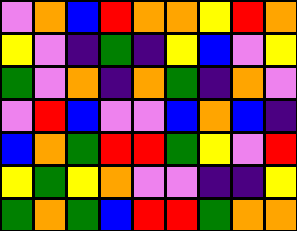[["violet", "orange", "blue", "red", "orange", "orange", "yellow", "red", "orange"], ["yellow", "violet", "indigo", "green", "indigo", "yellow", "blue", "violet", "yellow"], ["green", "violet", "orange", "indigo", "orange", "green", "indigo", "orange", "violet"], ["violet", "red", "blue", "violet", "violet", "blue", "orange", "blue", "indigo"], ["blue", "orange", "green", "red", "red", "green", "yellow", "violet", "red"], ["yellow", "green", "yellow", "orange", "violet", "violet", "indigo", "indigo", "yellow"], ["green", "orange", "green", "blue", "red", "red", "green", "orange", "orange"]]